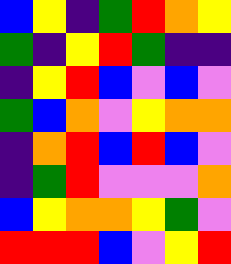[["blue", "yellow", "indigo", "green", "red", "orange", "yellow"], ["green", "indigo", "yellow", "red", "green", "indigo", "indigo"], ["indigo", "yellow", "red", "blue", "violet", "blue", "violet"], ["green", "blue", "orange", "violet", "yellow", "orange", "orange"], ["indigo", "orange", "red", "blue", "red", "blue", "violet"], ["indigo", "green", "red", "violet", "violet", "violet", "orange"], ["blue", "yellow", "orange", "orange", "yellow", "green", "violet"], ["red", "red", "red", "blue", "violet", "yellow", "red"]]